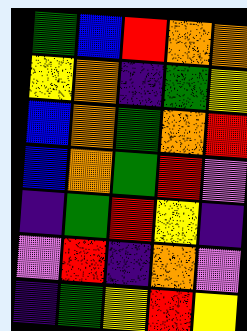[["green", "blue", "red", "orange", "orange"], ["yellow", "orange", "indigo", "green", "yellow"], ["blue", "orange", "green", "orange", "red"], ["blue", "orange", "green", "red", "violet"], ["indigo", "green", "red", "yellow", "indigo"], ["violet", "red", "indigo", "orange", "violet"], ["indigo", "green", "yellow", "red", "yellow"]]